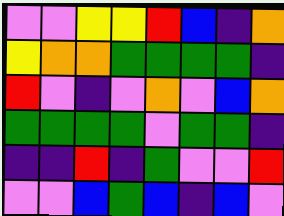[["violet", "violet", "yellow", "yellow", "red", "blue", "indigo", "orange"], ["yellow", "orange", "orange", "green", "green", "green", "green", "indigo"], ["red", "violet", "indigo", "violet", "orange", "violet", "blue", "orange"], ["green", "green", "green", "green", "violet", "green", "green", "indigo"], ["indigo", "indigo", "red", "indigo", "green", "violet", "violet", "red"], ["violet", "violet", "blue", "green", "blue", "indigo", "blue", "violet"]]